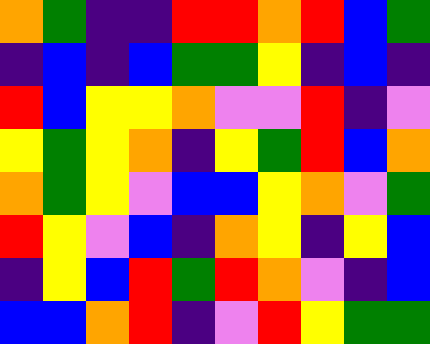[["orange", "green", "indigo", "indigo", "red", "red", "orange", "red", "blue", "green"], ["indigo", "blue", "indigo", "blue", "green", "green", "yellow", "indigo", "blue", "indigo"], ["red", "blue", "yellow", "yellow", "orange", "violet", "violet", "red", "indigo", "violet"], ["yellow", "green", "yellow", "orange", "indigo", "yellow", "green", "red", "blue", "orange"], ["orange", "green", "yellow", "violet", "blue", "blue", "yellow", "orange", "violet", "green"], ["red", "yellow", "violet", "blue", "indigo", "orange", "yellow", "indigo", "yellow", "blue"], ["indigo", "yellow", "blue", "red", "green", "red", "orange", "violet", "indigo", "blue"], ["blue", "blue", "orange", "red", "indigo", "violet", "red", "yellow", "green", "green"]]